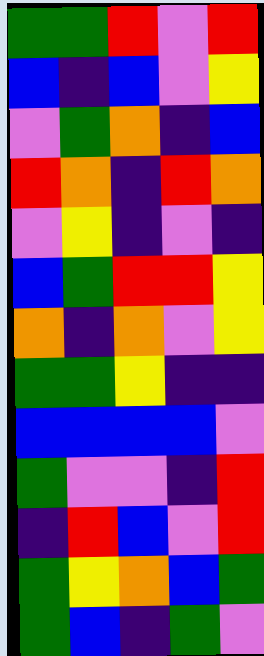[["green", "green", "red", "violet", "red"], ["blue", "indigo", "blue", "violet", "yellow"], ["violet", "green", "orange", "indigo", "blue"], ["red", "orange", "indigo", "red", "orange"], ["violet", "yellow", "indigo", "violet", "indigo"], ["blue", "green", "red", "red", "yellow"], ["orange", "indigo", "orange", "violet", "yellow"], ["green", "green", "yellow", "indigo", "indigo"], ["blue", "blue", "blue", "blue", "violet"], ["green", "violet", "violet", "indigo", "red"], ["indigo", "red", "blue", "violet", "red"], ["green", "yellow", "orange", "blue", "green"], ["green", "blue", "indigo", "green", "violet"]]